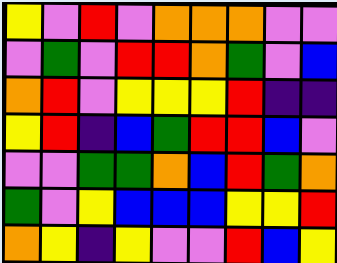[["yellow", "violet", "red", "violet", "orange", "orange", "orange", "violet", "violet"], ["violet", "green", "violet", "red", "red", "orange", "green", "violet", "blue"], ["orange", "red", "violet", "yellow", "yellow", "yellow", "red", "indigo", "indigo"], ["yellow", "red", "indigo", "blue", "green", "red", "red", "blue", "violet"], ["violet", "violet", "green", "green", "orange", "blue", "red", "green", "orange"], ["green", "violet", "yellow", "blue", "blue", "blue", "yellow", "yellow", "red"], ["orange", "yellow", "indigo", "yellow", "violet", "violet", "red", "blue", "yellow"]]